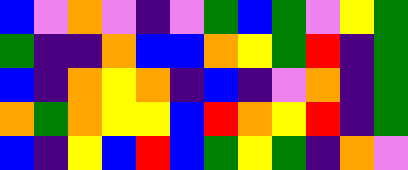[["blue", "violet", "orange", "violet", "indigo", "violet", "green", "blue", "green", "violet", "yellow", "green"], ["green", "indigo", "indigo", "orange", "blue", "blue", "orange", "yellow", "green", "red", "indigo", "green"], ["blue", "indigo", "orange", "yellow", "orange", "indigo", "blue", "indigo", "violet", "orange", "indigo", "green"], ["orange", "green", "orange", "yellow", "yellow", "blue", "red", "orange", "yellow", "red", "indigo", "green"], ["blue", "indigo", "yellow", "blue", "red", "blue", "green", "yellow", "green", "indigo", "orange", "violet"]]